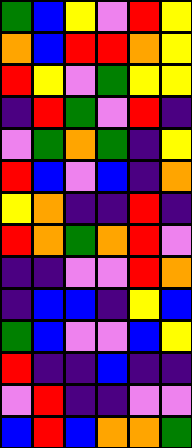[["green", "blue", "yellow", "violet", "red", "yellow"], ["orange", "blue", "red", "red", "orange", "yellow"], ["red", "yellow", "violet", "green", "yellow", "yellow"], ["indigo", "red", "green", "violet", "red", "indigo"], ["violet", "green", "orange", "green", "indigo", "yellow"], ["red", "blue", "violet", "blue", "indigo", "orange"], ["yellow", "orange", "indigo", "indigo", "red", "indigo"], ["red", "orange", "green", "orange", "red", "violet"], ["indigo", "indigo", "violet", "violet", "red", "orange"], ["indigo", "blue", "blue", "indigo", "yellow", "blue"], ["green", "blue", "violet", "violet", "blue", "yellow"], ["red", "indigo", "indigo", "blue", "indigo", "indigo"], ["violet", "red", "indigo", "indigo", "violet", "violet"], ["blue", "red", "blue", "orange", "orange", "green"]]